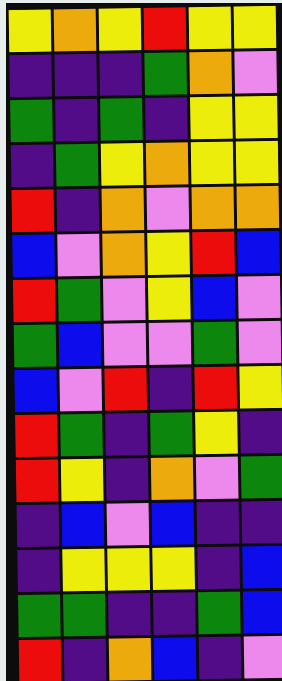[["yellow", "orange", "yellow", "red", "yellow", "yellow"], ["indigo", "indigo", "indigo", "green", "orange", "violet"], ["green", "indigo", "green", "indigo", "yellow", "yellow"], ["indigo", "green", "yellow", "orange", "yellow", "yellow"], ["red", "indigo", "orange", "violet", "orange", "orange"], ["blue", "violet", "orange", "yellow", "red", "blue"], ["red", "green", "violet", "yellow", "blue", "violet"], ["green", "blue", "violet", "violet", "green", "violet"], ["blue", "violet", "red", "indigo", "red", "yellow"], ["red", "green", "indigo", "green", "yellow", "indigo"], ["red", "yellow", "indigo", "orange", "violet", "green"], ["indigo", "blue", "violet", "blue", "indigo", "indigo"], ["indigo", "yellow", "yellow", "yellow", "indigo", "blue"], ["green", "green", "indigo", "indigo", "green", "blue"], ["red", "indigo", "orange", "blue", "indigo", "violet"]]